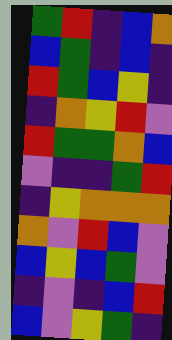[["green", "red", "indigo", "blue", "orange"], ["blue", "green", "indigo", "blue", "indigo"], ["red", "green", "blue", "yellow", "indigo"], ["indigo", "orange", "yellow", "red", "violet"], ["red", "green", "green", "orange", "blue"], ["violet", "indigo", "indigo", "green", "red"], ["indigo", "yellow", "orange", "orange", "orange"], ["orange", "violet", "red", "blue", "violet"], ["blue", "yellow", "blue", "green", "violet"], ["indigo", "violet", "indigo", "blue", "red"], ["blue", "violet", "yellow", "green", "indigo"]]